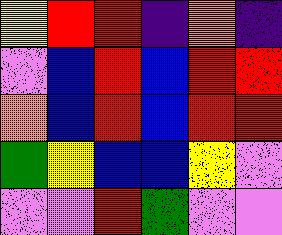[["yellow", "red", "red", "indigo", "orange", "indigo"], ["violet", "blue", "red", "blue", "red", "red"], ["orange", "blue", "red", "blue", "red", "red"], ["green", "yellow", "blue", "blue", "yellow", "violet"], ["violet", "violet", "red", "green", "violet", "violet"]]